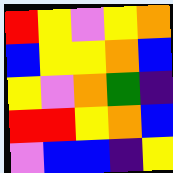[["red", "yellow", "violet", "yellow", "orange"], ["blue", "yellow", "yellow", "orange", "blue"], ["yellow", "violet", "orange", "green", "indigo"], ["red", "red", "yellow", "orange", "blue"], ["violet", "blue", "blue", "indigo", "yellow"]]